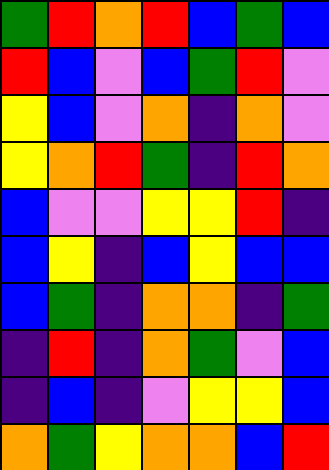[["green", "red", "orange", "red", "blue", "green", "blue"], ["red", "blue", "violet", "blue", "green", "red", "violet"], ["yellow", "blue", "violet", "orange", "indigo", "orange", "violet"], ["yellow", "orange", "red", "green", "indigo", "red", "orange"], ["blue", "violet", "violet", "yellow", "yellow", "red", "indigo"], ["blue", "yellow", "indigo", "blue", "yellow", "blue", "blue"], ["blue", "green", "indigo", "orange", "orange", "indigo", "green"], ["indigo", "red", "indigo", "orange", "green", "violet", "blue"], ["indigo", "blue", "indigo", "violet", "yellow", "yellow", "blue"], ["orange", "green", "yellow", "orange", "orange", "blue", "red"]]